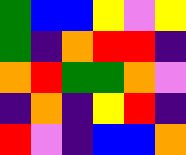[["green", "blue", "blue", "yellow", "violet", "yellow"], ["green", "indigo", "orange", "red", "red", "indigo"], ["orange", "red", "green", "green", "orange", "violet"], ["indigo", "orange", "indigo", "yellow", "red", "indigo"], ["red", "violet", "indigo", "blue", "blue", "orange"]]